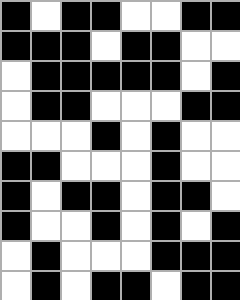[["black", "white", "black", "black", "white", "white", "black", "black"], ["black", "black", "black", "white", "black", "black", "white", "white"], ["white", "black", "black", "black", "black", "black", "white", "black"], ["white", "black", "black", "white", "white", "white", "black", "black"], ["white", "white", "white", "black", "white", "black", "white", "white"], ["black", "black", "white", "white", "white", "black", "white", "white"], ["black", "white", "black", "black", "white", "black", "black", "white"], ["black", "white", "white", "black", "white", "black", "white", "black"], ["white", "black", "white", "white", "white", "black", "black", "black"], ["white", "black", "white", "black", "black", "white", "black", "black"]]